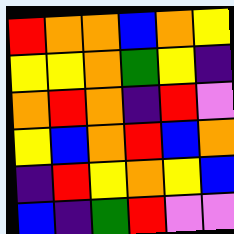[["red", "orange", "orange", "blue", "orange", "yellow"], ["yellow", "yellow", "orange", "green", "yellow", "indigo"], ["orange", "red", "orange", "indigo", "red", "violet"], ["yellow", "blue", "orange", "red", "blue", "orange"], ["indigo", "red", "yellow", "orange", "yellow", "blue"], ["blue", "indigo", "green", "red", "violet", "violet"]]